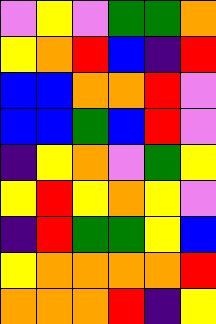[["violet", "yellow", "violet", "green", "green", "orange"], ["yellow", "orange", "red", "blue", "indigo", "red"], ["blue", "blue", "orange", "orange", "red", "violet"], ["blue", "blue", "green", "blue", "red", "violet"], ["indigo", "yellow", "orange", "violet", "green", "yellow"], ["yellow", "red", "yellow", "orange", "yellow", "violet"], ["indigo", "red", "green", "green", "yellow", "blue"], ["yellow", "orange", "orange", "orange", "orange", "red"], ["orange", "orange", "orange", "red", "indigo", "yellow"]]